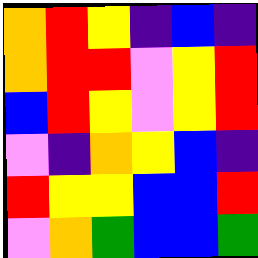[["orange", "red", "yellow", "indigo", "blue", "indigo"], ["orange", "red", "red", "violet", "yellow", "red"], ["blue", "red", "yellow", "violet", "yellow", "red"], ["violet", "indigo", "orange", "yellow", "blue", "indigo"], ["red", "yellow", "yellow", "blue", "blue", "red"], ["violet", "orange", "green", "blue", "blue", "green"]]